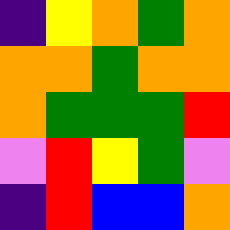[["indigo", "yellow", "orange", "green", "orange"], ["orange", "orange", "green", "orange", "orange"], ["orange", "green", "green", "green", "red"], ["violet", "red", "yellow", "green", "violet"], ["indigo", "red", "blue", "blue", "orange"]]